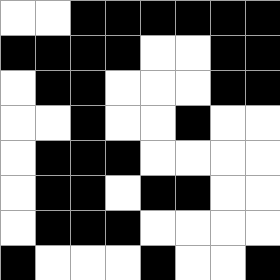[["white", "white", "black", "black", "black", "black", "black", "black"], ["black", "black", "black", "black", "white", "white", "black", "black"], ["white", "black", "black", "white", "white", "white", "black", "black"], ["white", "white", "black", "white", "white", "black", "white", "white"], ["white", "black", "black", "black", "white", "white", "white", "white"], ["white", "black", "black", "white", "black", "black", "white", "white"], ["white", "black", "black", "black", "white", "white", "white", "white"], ["black", "white", "white", "white", "black", "white", "white", "black"]]